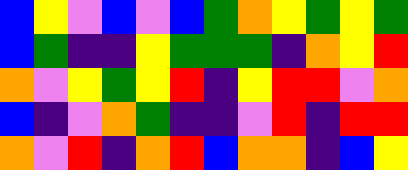[["blue", "yellow", "violet", "blue", "violet", "blue", "green", "orange", "yellow", "green", "yellow", "green"], ["blue", "green", "indigo", "indigo", "yellow", "green", "green", "green", "indigo", "orange", "yellow", "red"], ["orange", "violet", "yellow", "green", "yellow", "red", "indigo", "yellow", "red", "red", "violet", "orange"], ["blue", "indigo", "violet", "orange", "green", "indigo", "indigo", "violet", "red", "indigo", "red", "red"], ["orange", "violet", "red", "indigo", "orange", "red", "blue", "orange", "orange", "indigo", "blue", "yellow"]]